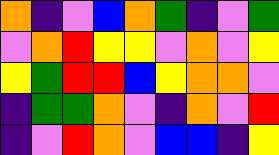[["orange", "indigo", "violet", "blue", "orange", "green", "indigo", "violet", "green"], ["violet", "orange", "red", "yellow", "yellow", "violet", "orange", "violet", "yellow"], ["yellow", "green", "red", "red", "blue", "yellow", "orange", "orange", "violet"], ["indigo", "green", "green", "orange", "violet", "indigo", "orange", "violet", "red"], ["indigo", "violet", "red", "orange", "violet", "blue", "blue", "indigo", "yellow"]]